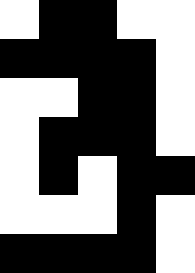[["white", "black", "black", "white", "white"], ["black", "black", "black", "black", "white"], ["white", "white", "black", "black", "white"], ["white", "black", "black", "black", "white"], ["white", "black", "white", "black", "black"], ["white", "white", "white", "black", "white"], ["black", "black", "black", "black", "white"]]